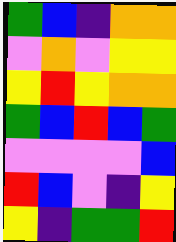[["green", "blue", "indigo", "orange", "orange"], ["violet", "orange", "violet", "yellow", "yellow"], ["yellow", "red", "yellow", "orange", "orange"], ["green", "blue", "red", "blue", "green"], ["violet", "violet", "violet", "violet", "blue"], ["red", "blue", "violet", "indigo", "yellow"], ["yellow", "indigo", "green", "green", "red"]]